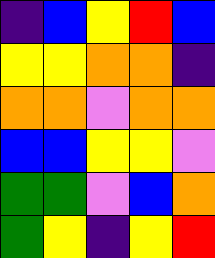[["indigo", "blue", "yellow", "red", "blue"], ["yellow", "yellow", "orange", "orange", "indigo"], ["orange", "orange", "violet", "orange", "orange"], ["blue", "blue", "yellow", "yellow", "violet"], ["green", "green", "violet", "blue", "orange"], ["green", "yellow", "indigo", "yellow", "red"]]